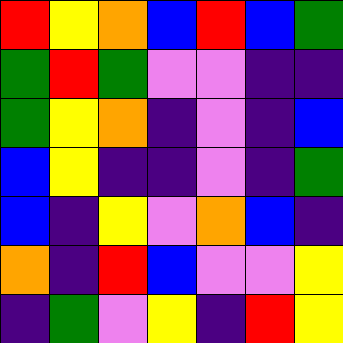[["red", "yellow", "orange", "blue", "red", "blue", "green"], ["green", "red", "green", "violet", "violet", "indigo", "indigo"], ["green", "yellow", "orange", "indigo", "violet", "indigo", "blue"], ["blue", "yellow", "indigo", "indigo", "violet", "indigo", "green"], ["blue", "indigo", "yellow", "violet", "orange", "blue", "indigo"], ["orange", "indigo", "red", "blue", "violet", "violet", "yellow"], ["indigo", "green", "violet", "yellow", "indigo", "red", "yellow"]]